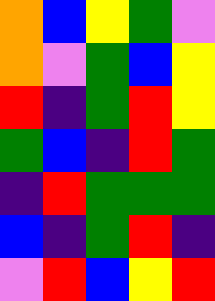[["orange", "blue", "yellow", "green", "violet"], ["orange", "violet", "green", "blue", "yellow"], ["red", "indigo", "green", "red", "yellow"], ["green", "blue", "indigo", "red", "green"], ["indigo", "red", "green", "green", "green"], ["blue", "indigo", "green", "red", "indigo"], ["violet", "red", "blue", "yellow", "red"]]